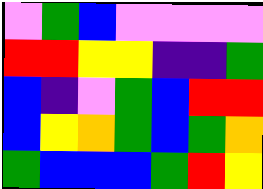[["violet", "green", "blue", "violet", "violet", "violet", "violet"], ["red", "red", "yellow", "yellow", "indigo", "indigo", "green"], ["blue", "indigo", "violet", "green", "blue", "red", "red"], ["blue", "yellow", "orange", "green", "blue", "green", "orange"], ["green", "blue", "blue", "blue", "green", "red", "yellow"]]